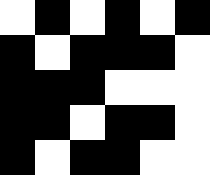[["white", "black", "white", "black", "white", "black"], ["black", "white", "black", "black", "black", "white"], ["black", "black", "black", "white", "white", "white"], ["black", "black", "white", "black", "black", "white"], ["black", "white", "black", "black", "white", "white"]]